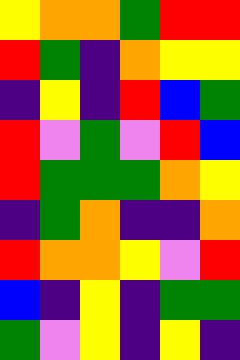[["yellow", "orange", "orange", "green", "red", "red"], ["red", "green", "indigo", "orange", "yellow", "yellow"], ["indigo", "yellow", "indigo", "red", "blue", "green"], ["red", "violet", "green", "violet", "red", "blue"], ["red", "green", "green", "green", "orange", "yellow"], ["indigo", "green", "orange", "indigo", "indigo", "orange"], ["red", "orange", "orange", "yellow", "violet", "red"], ["blue", "indigo", "yellow", "indigo", "green", "green"], ["green", "violet", "yellow", "indigo", "yellow", "indigo"]]